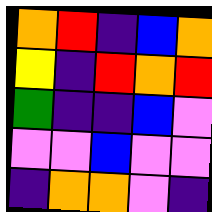[["orange", "red", "indigo", "blue", "orange"], ["yellow", "indigo", "red", "orange", "red"], ["green", "indigo", "indigo", "blue", "violet"], ["violet", "violet", "blue", "violet", "violet"], ["indigo", "orange", "orange", "violet", "indigo"]]